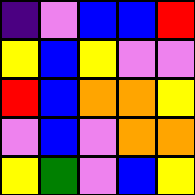[["indigo", "violet", "blue", "blue", "red"], ["yellow", "blue", "yellow", "violet", "violet"], ["red", "blue", "orange", "orange", "yellow"], ["violet", "blue", "violet", "orange", "orange"], ["yellow", "green", "violet", "blue", "yellow"]]